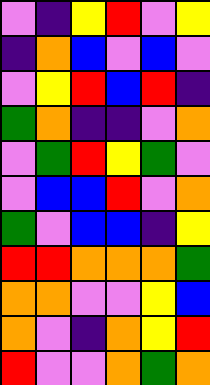[["violet", "indigo", "yellow", "red", "violet", "yellow"], ["indigo", "orange", "blue", "violet", "blue", "violet"], ["violet", "yellow", "red", "blue", "red", "indigo"], ["green", "orange", "indigo", "indigo", "violet", "orange"], ["violet", "green", "red", "yellow", "green", "violet"], ["violet", "blue", "blue", "red", "violet", "orange"], ["green", "violet", "blue", "blue", "indigo", "yellow"], ["red", "red", "orange", "orange", "orange", "green"], ["orange", "orange", "violet", "violet", "yellow", "blue"], ["orange", "violet", "indigo", "orange", "yellow", "red"], ["red", "violet", "violet", "orange", "green", "orange"]]